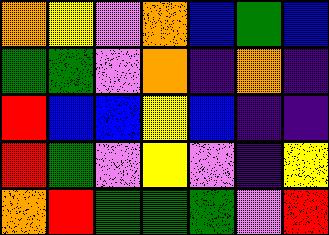[["orange", "yellow", "violet", "orange", "blue", "green", "blue"], ["green", "green", "violet", "orange", "indigo", "orange", "indigo"], ["red", "blue", "blue", "yellow", "blue", "indigo", "indigo"], ["red", "green", "violet", "yellow", "violet", "indigo", "yellow"], ["orange", "red", "green", "green", "green", "violet", "red"]]